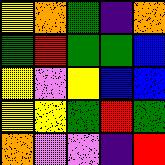[["yellow", "orange", "green", "indigo", "orange"], ["green", "red", "green", "green", "blue"], ["yellow", "violet", "yellow", "blue", "blue"], ["yellow", "yellow", "green", "red", "green"], ["orange", "violet", "violet", "indigo", "red"]]